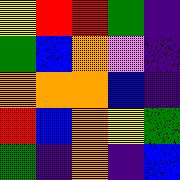[["yellow", "red", "red", "green", "indigo"], ["green", "blue", "orange", "violet", "indigo"], ["orange", "orange", "orange", "blue", "indigo"], ["red", "blue", "orange", "yellow", "green"], ["green", "indigo", "orange", "indigo", "blue"]]